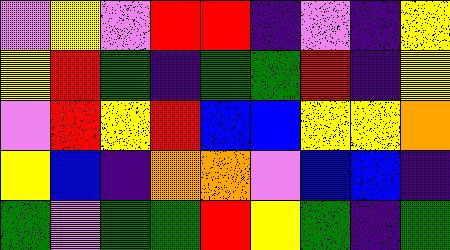[["violet", "yellow", "violet", "red", "red", "indigo", "violet", "indigo", "yellow"], ["yellow", "red", "green", "indigo", "green", "green", "red", "indigo", "yellow"], ["violet", "red", "yellow", "red", "blue", "blue", "yellow", "yellow", "orange"], ["yellow", "blue", "indigo", "orange", "orange", "violet", "blue", "blue", "indigo"], ["green", "violet", "green", "green", "red", "yellow", "green", "indigo", "green"]]